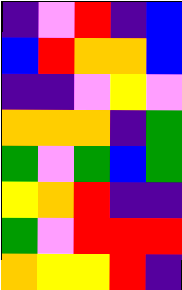[["indigo", "violet", "red", "indigo", "blue"], ["blue", "red", "orange", "orange", "blue"], ["indigo", "indigo", "violet", "yellow", "violet"], ["orange", "orange", "orange", "indigo", "green"], ["green", "violet", "green", "blue", "green"], ["yellow", "orange", "red", "indigo", "indigo"], ["green", "violet", "red", "red", "red"], ["orange", "yellow", "yellow", "red", "indigo"]]